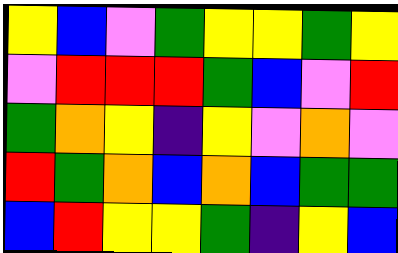[["yellow", "blue", "violet", "green", "yellow", "yellow", "green", "yellow"], ["violet", "red", "red", "red", "green", "blue", "violet", "red"], ["green", "orange", "yellow", "indigo", "yellow", "violet", "orange", "violet"], ["red", "green", "orange", "blue", "orange", "blue", "green", "green"], ["blue", "red", "yellow", "yellow", "green", "indigo", "yellow", "blue"]]